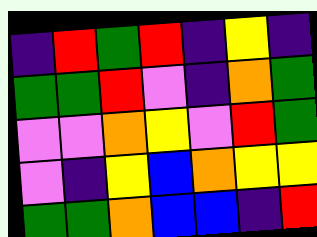[["indigo", "red", "green", "red", "indigo", "yellow", "indigo"], ["green", "green", "red", "violet", "indigo", "orange", "green"], ["violet", "violet", "orange", "yellow", "violet", "red", "green"], ["violet", "indigo", "yellow", "blue", "orange", "yellow", "yellow"], ["green", "green", "orange", "blue", "blue", "indigo", "red"]]